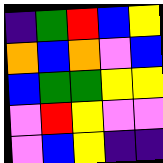[["indigo", "green", "red", "blue", "yellow"], ["orange", "blue", "orange", "violet", "blue"], ["blue", "green", "green", "yellow", "yellow"], ["violet", "red", "yellow", "violet", "violet"], ["violet", "blue", "yellow", "indigo", "indigo"]]